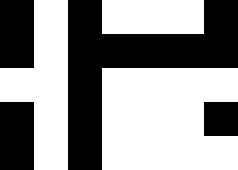[["black", "white", "black", "white", "white", "white", "black"], ["black", "white", "black", "black", "black", "black", "black"], ["white", "white", "black", "white", "white", "white", "white"], ["black", "white", "black", "white", "white", "white", "black"], ["black", "white", "black", "white", "white", "white", "white"]]